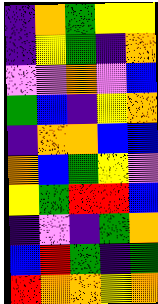[["indigo", "orange", "green", "yellow", "yellow"], ["indigo", "yellow", "green", "indigo", "orange"], ["violet", "violet", "orange", "violet", "blue"], ["green", "blue", "indigo", "yellow", "orange"], ["indigo", "orange", "orange", "blue", "blue"], ["orange", "blue", "green", "yellow", "violet"], ["yellow", "green", "red", "red", "blue"], ["indigo", "violet", "indigo", "green", "orange"], ["blue", "red", "green", "indigo", "green"], ["red", "orange", "orange", "yellow", "orange"]]